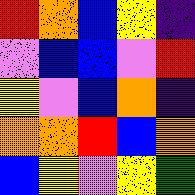[["red", "orange", "blue", "yellow", "indigo"], ["violet", "blue", "blue", "violet", "red"], ["yellow", "violet", "blue", "orange", "indigo"], ["orange", "orange", "red", "blue", "orange"], ["blue", "yellow", "violet", "yellow", "green"]]